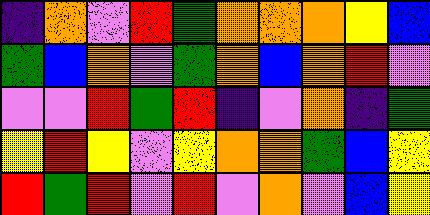[["indigo", "orange", "violet", "red", "green", "orange", "orange", "orange", "yellow", "blue"], ["green", "blue", "orange", "violet", "green", "orange", "blue", "orange", "red", "violet"], ["violet", "violet", "red", "green", "red", "indigo", "violet", "orange", "indigo", "green"], ["yellow", "red", "yellow", "violet", "yellow", "orange", "orange", "green", "blue", "yellow"], ["red", "green", "red", "violet", "red", "violet", "orange", "violet", "blue", "yellow"]]